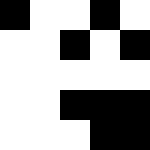[["black", "white", "white", "black", "white"], ["white", "white", "black", "white", "black"], ["white", "white", "white", "white", "white"], ["white", "white", "black", "black", "black"], ["white", "white", "white", "black", "black"]]